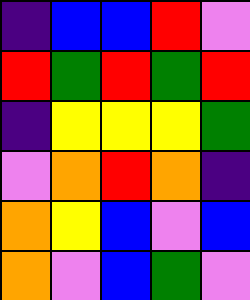[["indigo", "blue", "blue", "red", "violet"], ["red", "green", "red", "green", "red"], ["indigo", "yellow", "yellow", "yellow", "green"], ["violet", "orange", "red", "orange", "indigo"], ["orange", "yellow", "blue", "violet", "blue"], ["orange", "violet", "blue", "green", "violet"]]